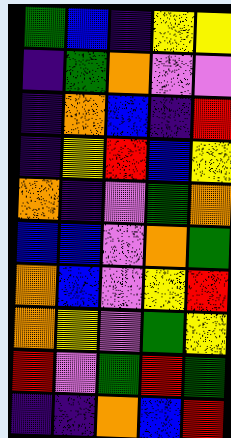[["green", "blue", "indigo", "yellow", "yellow"], ["indigo", "green", "orange", "violet", "violet"], ["indigo", "orange", "blue", "indigo", "red"], ["indigo", "yellow", "red", "blue", "yellow"], ["orange", "indigo", "violet", "green", "orange"], ["blue", "blue", "violet", "orange", "green"], ["orange", "blue", "violet", "yellow", "red"], ["orange", "yellow", "violet", "green", "yellow"], ["red", "violet", "green", "red", "green"], ["indigo", "indigo", "orange", "blue", "red"]]